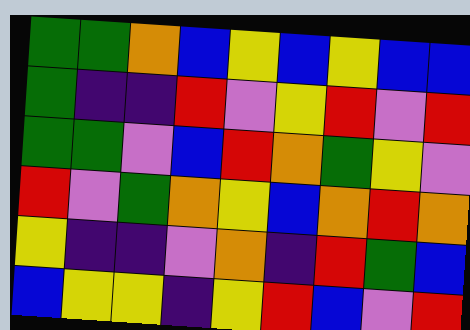[["green", "green", "orange", "blue", "yellow", "blue", "yellow", "blue", "blue"], ["green", "indigo", "indigo", "red", "violet", "yellow", "red", "violet", "red"], ["green", "green", "violet", "blue", "red", "orange", "green", "yellow", "violet"], ["red", "violet", "green", "orange", "yellow", "blue", "orange", "red", "orange"], ["yellow", "indigo", "indigo", "violet", "orange", "indigo", "red", "green", "blue"], ["blue", "yellow", "yellow", "indigo", "yellow", "red", "blue", "violet", "red"]]